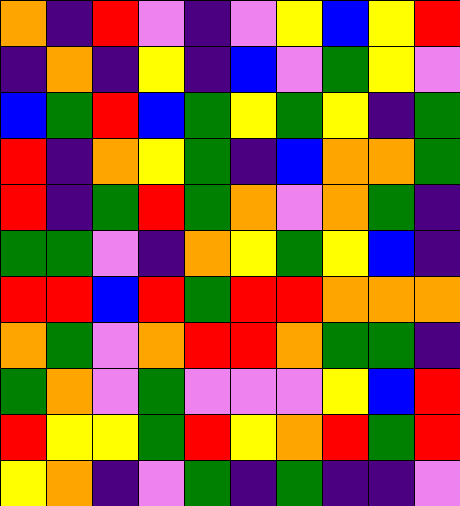[["orange", "indigo", "red", "violet", "indigo", "violet", "yellow", "blue", "yellow", "red"], ["indigo", "orange", "indigo", "yellow", "indigo", "blue", "violet", "green", "yellow", "violet"], ["blue", "green", "red", "blue", "green", "yellow", "green", "yellow", "indigo", "green"], ["red", "indigo", "orange", "yellow", "green", "indigo", "blue", "orange", "orange", "green"], ["red", "indigo", "green", "red", "green", "orange", "violet", "orange", "green", "indigo"], ["green", "green", "violet", "indigo", "orange", "yellow", "green", "yellow", "blue", "indigo"], ["red", "red", "blue", "red", "green", "red", "red", "orange", "orange", "orange"], ["orange", "green", "violet", "orange", "red", "red", "orange", "green", "green", "indigo"], ["green", "orange", "violet", "green", "violet", "violet", "violet", "yellow", "blue", "red"], ["red", "yellow", "yellow", "green", "red", "yellow", "orange", "red", "green", "red"], ["yellow", "orange", "indigo", "violet", "green", "indigo", "green", "indigo", "indigo", "violet"]]